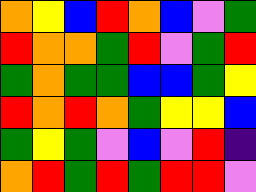[["orange", "yellow", "blue", "red", "orange", "blue", "violet", "green"], ["red", "orange", "orange", "green", "red", "violet", "green", "red"], ["green", "orange", "green", "green", "blue", "blue", "green", "yellow"], ["red", "orange", "red", "orange", "green", "yellow", "yellow", "blue"], ["green", "yellow", "green", "violet", "blue", "violet", "red", "indigo"], ["orange", "red", "green", "red", "green", "red", "red", "violet"]]